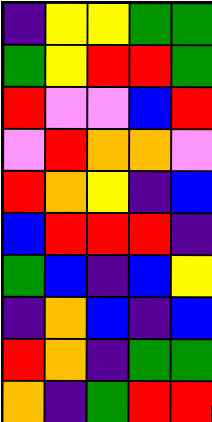[["indigo", "yellow", "yellow", "green", "green"], ["green", "yellow", "red", "red", "green"], ["red", "violet", "violet", "blue", "red"], ["violet", "red", "orange", "orange", "violet"], ["red", "orange", "yellow", "indigo", "blue"], ["blue", "red", "red", "red", "indigo"], ["green", "blue", "indigo", "blue", "yellow"], ["indigo", "orange", "blue", "indigo", "blue"], ["red", "orange", "indigo", "green", "green"], ["orange", "indigo", "green", "red", "red"]]